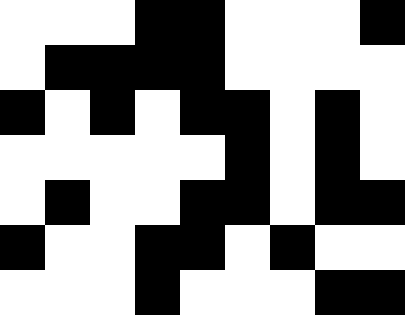[["white", "white", "white", "black", "black", "white", "white", "white", "black"], ["white", "black", "black", "black", "black", "white", "white", "white", "white"], ["black", "white", "black", "white", "black", "black", "white", "black", "white"], ["white", "white", "white", "white", "white", "black", "white", "black", "white"], ["white", "black", "white", "white", "black", "black", "white", "black", "black"], ["black", "white", "white", "black", "black", "white", "black", "white", "white"], ["white", "white", "white", "black", "white", "white", "white", "black", "black"]]